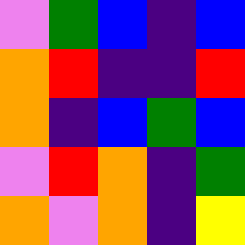[["violet", "green", "blue", "indigo", "blue"], ["orange", "red", "indigo", "indigo", "red"], ["orange", "indigo", "blue", "green", "blue"], ["violet", "red", "orange", "indigo", "green"], ["orange", "violet", "orange", "indigo", "yellow"]]